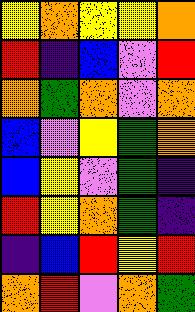[["yellow", "orange", "yellow", "yellow", "orange"], ["red", "indigo", "blue", "violet", "red"], ["orange", "green", "orange", "violet", "orange"], ["blue", "violet", "yellow", "green", "orange"], ["blue", "yellow", "violet", "green", "indigo"], ["red", "yellow", "orange", "green", "indigo"], ["indigo", "blue", "red", "yellow", "red"], ["orange", "red", "violet", "orange", "green"]]